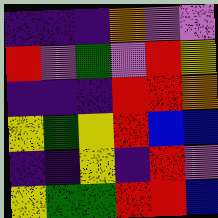[["indigo", "indigo", "indigo", "orange", "violet", "violet"], ["red", "violet", "green", "violet", "red", "yellow"], ["indigo", "indigo", "indigo", "red", "red", "orange"], ["yellow", "green", "yellow", "red", "blue", "blue"], ["indigo", "indigo", "yellow", "indigo", "red", "violet"], ["yellow", "green", "green", "red", "red", "blue"]]